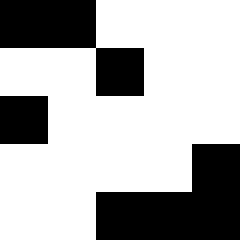[["black", "black", "white", "white", "white"], ["white", "white", "black", "white", "white"], ["black", "white", "white", "white", "white"], ["white", "white", "white", "white", "black"], ["white", "white", "black", "black", "black"]]